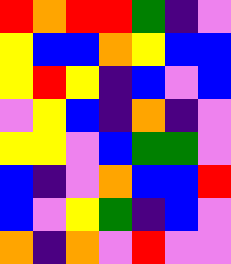[["red", "orange", "red", "red", "green", "indigo", "violet"], ["yellow", "blue", "blue", "orange", "yellow", "blue", "blue"], ["yellow", "red", "yellow", "indigo", "blue", "violet", "blue"], ["violet", "yellow", "blue", "indigo", "orange", "indigo", "violet"], ["yellow", "yellow", "violet", "blue", "green", "green", "violet"], ["blue", "indigo", "violet", "orange", "blue", "blue", "red"], ["blue", "violet", "yellow", "green", "indigo", "blue", "violet"], ["orange", "indigo", "orange", "violet", "red", "violet", "violet"]]